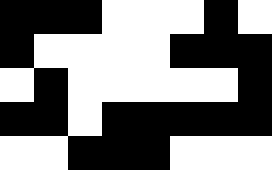[["black", "black", "black", "white", "white", "white", "black", "white"], ["black", "white", "white", "white", "white", "black", "black", "black"], ["white", "black", "white", "white", "white", "white", "white", "black"], ["black", "black", "white", "black", "black", "black", "black", "black"], ["white", "white", "black", "black", "black", "white", "white", "white"]]